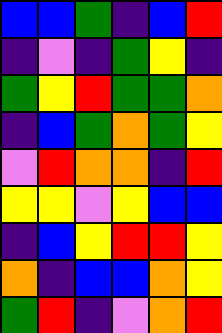[["blue", "blue", "green", "indigo", "blue", "red"], ["indigo", "violet", "indigo", "green", "yellow", "indigo"], ["green", "yellow", "red", "green", "green", "orange"], ["indigo", "blue", "green", "orange", "green", "yellow"], ["violet", "red", "orange", "orange", "indigo", "red"], ["yellow", "yellow", "violet", "yellow", "blue", "blue"], ["indigo", "blue", "yellow", "red", "red", "yellow"], ["orange", "indigo", "blue", "blue", "orange", "yellow"], ["green", "red", "indigo", "violet", "orange", "red"]]